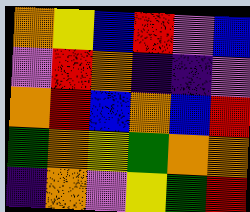[["orange", "yellow", "blue", "red", "violet", "blue"], ["violet", "red", "orange", "indigo", "indigo", "violet"], ["orange", "red", "blue", "orange", "blue", "red"], ["green", "orange", "yellow", "green", "orange", "orange"], ["indigo", "orange", "violet", "yellow", "green", "red"]]